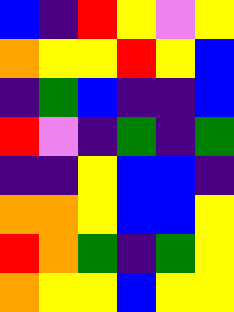[["blue", "indigo", "red", "yellow", "violet", "yellow"], ["orange", "yellow", "yellow", "red", "yellow", "blue"], ["indigo", "green", "blue", "indigo", "indigo", "blue"], ["red", "violet", "indigo", "green", "indigo", "green"], ["indigo", "indigo", "yellow", "blue", "blue", "indigo"], ["orange", "orange", "yellow", "blue", "blue", "yellow"], ["red", "orange", "green", "indigo", "green", "yellow"], ["orange", "yellow", "yellow", "blue", "yellow", "yellow"]]